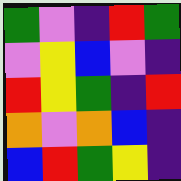[["green", "violet", "indigo", "red", "green"], ["violet", "yellow", "blue", "violet", "indigo"], ["red", "yellow", "green", "indigo", "red"], ["orange", "violet", "orange", "blue", "indigo"], ["blue", "red", "green", "yellow", "indigo"]]